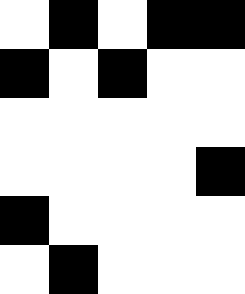[["white", "black", "white", "black", "black"], ["black", "white", "black", "white", "white"], ["white", "white", "white", "white", "white"], ["white", "white", "white", "white", "black"], ["black", "white", "white", "white", "white"], ["white", "black", "white", "white", "white"]]